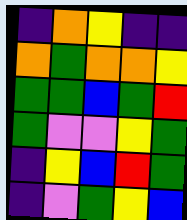[["indigo", "orange", "yellow", "indigo", "indigo"], ["orange", "green", "orange", "orange", "yellow"], ["green", "green", "blue", "green", "red"], ["green", "violet", "violet", "yellow", "green"], ["indigo", "yellow", "blue", "red", "green"], ["indigo", "violet", "green", "yellow", "blue"]]